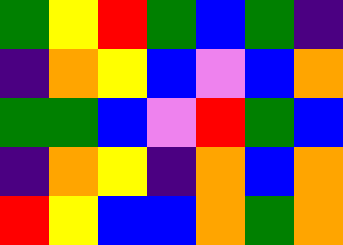[["green", "yellow", "red", "green", "blue", "green", "indigo"], ["indigo", "orange", "yellow", "blue", "violet", "blue", "orange"], ["green", "green", "blue", "violet", "red", "green", "blue"], ["indigo", "orange", "yellow", "indigo", "orange", "blue", "orange"], ["red", "yellow", "blue", "blue", "orange", "green", "orange"]]